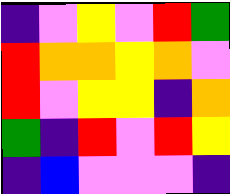[["indigo", "violet", "yellow", "violet", "red", "green"], ["red", "orange", "orange", "yellow", "orange", "violet"], ["red", "violet", "yellow", "yellow", "indigo", "orange"], ["green", "indigo", "red", "violet", "red", "yellow"], ["indigo", "blue", "violet", "violet", "violet", "indigo"]]